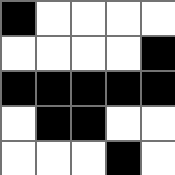[["black", "white", "white", "white", "white"], ["white", "white", "white", "white", "black"], ["black", "black", "black", "black", "black"], ["white", "black", "black", "white", "white"], ["white", "white", "white", "black", "white"]]